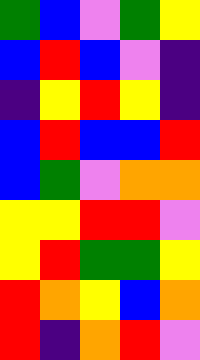[["green", "blue", "violet", "green", "yellow"], ["blue", "red", "blue", "violet", "indigo"], ["indigo", "yellow", "red", "yellow", "indigo"], ["blue", "red", "blue", "blue", "red"], ["blue", "green", "violet", "orange", "orange"], ["yellow", "yellow", "red", "red", "violet"], ["yellow", "red", "green", "green", "yellow"], ["red", "orange", "yellow", "blue", "orange"], ["red", "indigo", "orange", "red", "violet"]]